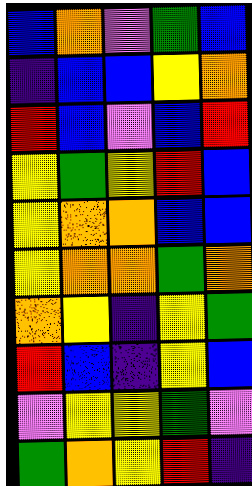[["blue", "orange", "violet", "green", "blue"], ["indigo", "blue", "blue", "yellow", "orange"], ["red", "blue", "violet", "blue", "red"], ["yellow", "green", "yellow", "red", "blue"], ["yellow", "orange", "orange", "blue", "blue"], ["yellow", "orange", "orange", "green", "orange"], ["orange", "yellow", "indigo", "yellow", "green"], ["red", "blue", "indigo", "yellow", "blue"], ["violet", "yellow", "yellow", "green", "violet"], ["green", "orange", "yellow", "red", "indigo"]]